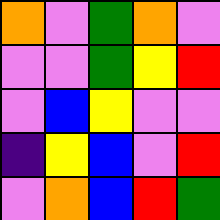[["orange", "violet", "green", "orange", "violet"], ["violet", "violet", "green", "yellow", "red"], ["violet", "blue", "yellow", "violet", "violet"], ["indigo", "yellow", "blue", "violet", "red"], ["violet", "orange", "blue", "red", "green"]]